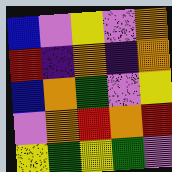[["blue", "violet", "yellow", "violet", "orange"], ["red", "indigo", "orange", "indigo", "orange"], ["blue", "orange", "green", "violet", "yellow"], ["violet", "orange", "red", "orange", "red"], ["yellow", "green", "yellow", "green", "violet"]]